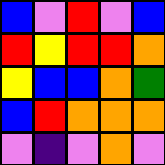[["blue", "violet", "red", "violet", "blue"], ["red", "yellow", "red", "red", "orange"], ["yellow", "blue", "blue", "orange", "green"], ["blue", "red", "orange", "orange", "orange"], ["violet", "indigo", "violet", "orange", "violet"]]